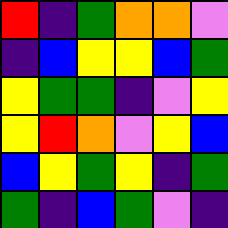[["red", "indigo", "green", "orange", "orange", "violet"], ["indigo", "blue", "yellow", "yellow", "blue", "green"], ["yellow", "green", "green", "indigo", "violet", "yellow"], ["yellow", "red", "orange", "violet", "yellow", "blue"], ["blue", "yellow", "green", "yellow", "indigo", "green"], ["green", "indigo", "blue", "green", "violet", "indigo"]]